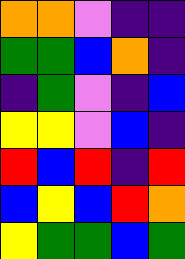[["orange", "orange", "violet", "indigo", "indigo"], ["green", "green", "blue", "orange", "indigo"], ["indigo", "green", "violet", "indigo", "blue"], ["yellow", "yellow", "violet", "blue", "indigo"], ["red", "blue", "red", "indigo", "red"], ["blue", "yellow", "blue", "red", "orange"], ["yellow", "green", "green", "blue", "green"]]